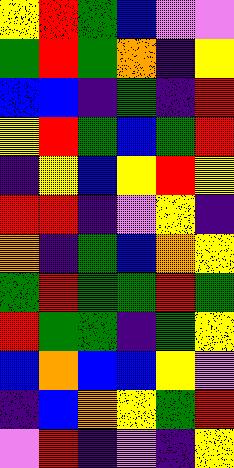[["yellow", "red", "green", "blue", "violet", "violet"], ["green", "red", "green", "orange", "indigo", "yellow"], ["blue", "blue", "indigo", "green", "indigo", "red"], ["yellow", "red", "green", "blue", "green", "red"], ["indigo", "yellow", "blue", "yellow", "red", "yellow"], ["red", "red", "indigo", "violet", "yellow", "indigo"], ["orange", "indigo", "green", "blue", "orange", "yellow"], ["green", "red", "green", "green", "red", "green"], ["red", "green", "green", "indigo", "green", "yellow"], ["blue", "orange", "blue", "blue", "yellow", "violet"], ["indigo", "blue", "orange", "yellow", "green", "red"], ["violet", "red", "indigo", "violet", "indigo", "yellow"]]